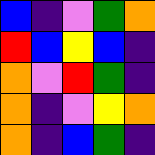[["blue", "indigo", "violet", "green", "orange"], ["red", "blue", "yellow", "blue", "indigo"], ["orange", "violet", "red", "green", "indigo"], ["orange", "indigo", "violet", "yellow", "orange"], ["orange", "indigo", "blue", "green", "indigo"]]